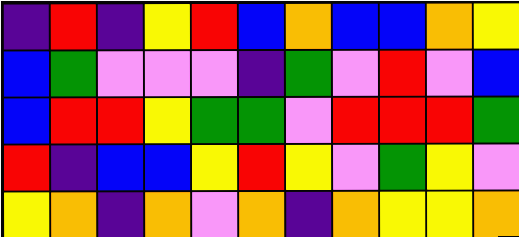[["indigo", "red", "indigo", "yellow", "red", "blue", "orange", "blue", "blue", "orange", "yellow"], ["blue", "green", "violet", "violet", "violet", "indigo", "green", "violet", "red", "violet", "blue"], ["blue", "red", "red", "yellow", "green", "green", "violet", "red", "red", "red", "green"], ["red", "indigo", "blue", "blue", "yellow", "red", "yellow", "violet", "green", "yellow", "violet"], ["yellow", "orange", "indigo", "orange", "violet", "orange", "indigo", "orange", "yellow", "yellow", "orange"]]